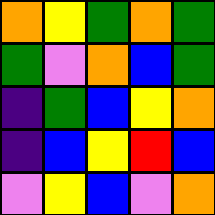[["orange", "yellow", "green", "orange", "green"], ["green", "violet", "orange", "blue", "green"], ["indigo", "green", "blue", "yellow", "orange"], ["indigo", "blue", "yellow", "red", "blue"], ["violet", "yellow", "blue", "violet", "orange"]]